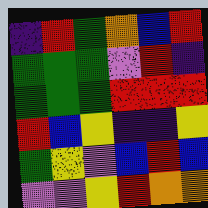[["indigo", "red", "green", "orange", "blue", "red"], ["green", "green", "green", "violet", "red", "indigo"], ["green", "green", "green", "red", "red", "red"], ["red", "blue", "yellow", "indigo", "indigo", "yellow"], ["green", "yellow", "violet", "blue", "red", "blue"], ["violet", "violet", "yellow", "red", "orange", "orange"]]